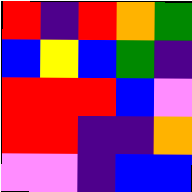[["red", "indigo", "red", "orange", "green"], ["blue", "yellow", "blue", "green", "indigo"], ["red", "red", "red", "blue", "violet"], ["red", "red", "indigo", "indigo", "orange"], ["violet", "violet", "indigo", "blue", "blue"]]